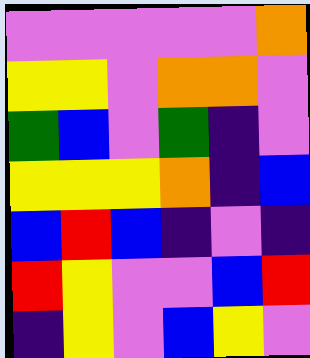[["violet", "violet", "violet", "violet", "violet", "orange"], ["yellow", "yellow", "violet", "orange", "orange", "violet"], ["green", "blue", "violet", "green", "indigo", "violet"], ["yellow", "yellow", "yellow", "orange", "indigo", "blue"], ["blue", "red", "blue", "indigo", "violet", "indigo"], ["red", "yellow", "violet", "violet", "blue", "red"], ["indigo", "yellow", "violet", "blue", "yellow", "violet"]]